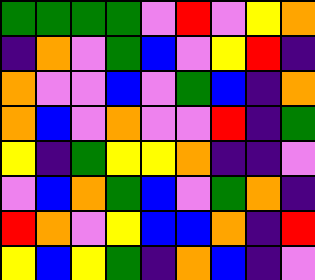[["green", "green", "green", "green", "violet", "red", "violet", "yellow", "orange"], ["indigo", "orange", "violet", "green", "blue", "violet", "yellow", "red", "indigo"], ["orange", "violet", "violet", "blue", "violet", "green", "blue", "indigo", "orange"], ["orange", "blue", "violet", "orange", "violet", "violet", "red", "indigo", "green"], ["yellow", "indigo", "green", "yellow", "yellow", "orange", "indigo", "indigo", "violet"], ["violet", "blue", "orange", "green", "blue", "violet", "green", "orange", "indigo"], ["red", "orange", "violet", "yellow", "blue", "blue", "orange", "indigo", "red"], ["yellow", "blue", "yellow", "green", "indigo", "orange", "blue", "indigo", "violet"]]